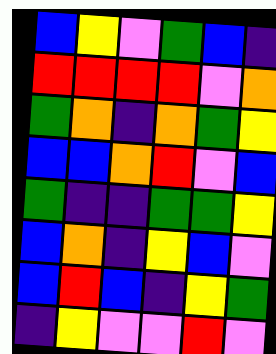[["blue", "yellow", "violet", "green", "blue", "indigo"], ["red", "red", "red", "red", "violet", "orange"], ["green", "orange", "indigo", "orange", "green", "yellow"], ["blue", "blue", "orange", "red", "violet", "blue"], ["green", "indigo", "indigo", "green", "green", "yellow"], ["blue", "orange", "indigo", "yellow", "blue", "violet"], ["blue", "red", "blue", "indigo", "yellow", "green"], ["indigo", "yellow", "violet", "violet", "red", "violet"]]